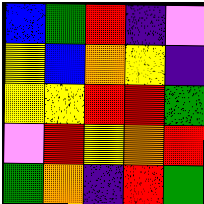[["blue", "green", "red", "indigo", "violet"], ["yellow", "blue", "orange", "yellow", "indigo"], ["yellow", "yellow", "red", "red", "green"], ["violet", "red", "yellow", "orange", "red"], ["green", "orange", "indigo", "red", "green"]]